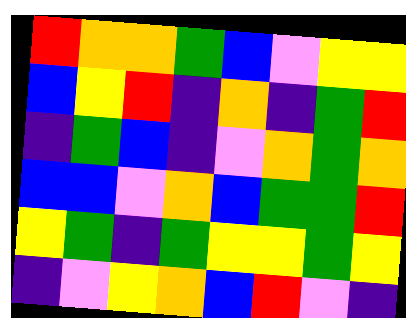[["red", "orange", "orange", "green", "blue", "violet", "yellow", "yellow"], ["blue", "yellow", "red", "indigo", "orange", "indigo", "green", "red"], ["indigo", "green", "blue", "indigo", "violet", "orange", "green", "orange"], ["blue", "blue", "violet", "orange", "blue", "green", "green", "red"], ["yellow", "green", "indigo", "green", "yellow", "yellow", "green", "yellow"], ["indigo", "violet", "yellow", "orange", "blue", "red", "violet", "indigo"]]